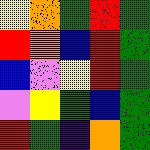[["yellow", "orange", "green", "red", "green"], ["red", "orange", "blue", "red", "green"], ["blue", "violet", "yellow", "red", "green"], ["violet", "yellow", "green", "blue", "green"], ["red", "green", "indigo", "orange", "green"]]